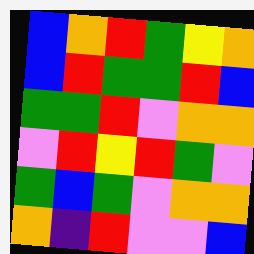[["blue", "orange", "red", "green", "yellow", "orange"], ["blue", "red", "green", "green", "red", "blue"], ["green", "green", "red", "violet", "orange", "orange"], ["violet", "red", "yellow", "red", "green", "violet"], ["green", "blue", "green", "violet", "orange", "orange"], ["orange", "indigo", "red", "violet", "violet", "blue"]]